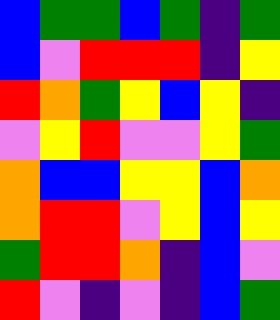[["blue", "green", "green", "blue", "green", "indigo", "green"], ["blue", "violet", "red", "red", "red", "indigo", "yellow"], ["red", "orange", "green", "yellow", "blue", "yellow", "indigo"], ["violet", "yellow", "red", "violet", "violet", "yellow", "green"], ["orange", "blue", "blue", "yellow", "yellow", "blue", "orange"], ["orange", "red", "red", "violet", "yellow", "blue", "yellow"], ["green", "red", "red", "orange", "indigo", "blue", "violet"], ["red", "violet", "indigo", "violet", "indigo", "blue", "green"]]